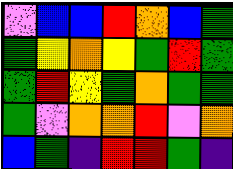[["violet", "blue", "blue", "red", "orange", "blue", "green"], ["green", "yellow", "orange", "yellow", "green", "red", "green"], ["green", "red", "yellow", "green", "orange", "green", "green"], ["green", "violet", "orange", "orange", "red", "violet", "orange"], ["blue", "green", "indigo", "red", "red", "green", "indigo"]]